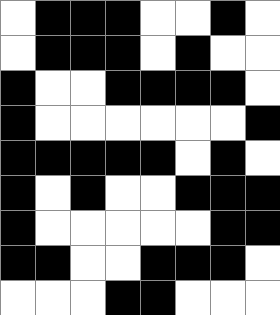[["white", "black", "black", "black", "white", "white", "black", "white"], ["white", "black", "black", "black", "white", "black", "white", "white"], ["black", "white", "white", "black", "black", "black", "black", "white"], ["black", "white", "white", "white", "white", "white", "white", "black"], ["black", "black", "black", "black", "black", "white", "black", "white"], ["black", "white", "black", "white", "white", "black", "black", "black"], ["black", "white", "white", "white", "white", "white", "black", "black"], ["black", "black", "white", "white", "black", "black", "black", "white"], ["white", "white", "white", "black", "black", "white", "white", "white"]]